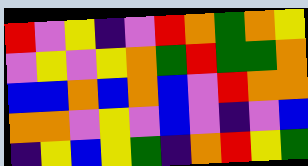[["red", "violet", "yellow", "indigo", "violet", "red", "orange", "green", "orange", "yellow"], ["violet", "yellow", "violet", "yellow", "orange", "green", "red", "green", "green", "orange"], ["blue", "blue", "orange", "blue", "orange", "blue", "violet", "red", "orange", "orange"], ["orange", "orange", "violet", "yellow", "violet", "blue", "violet", "indigo", "violet", "blue"], ["indigo", "yellow", "blue", "yellow", "green", "indigo", "orange", "red", "yellow", "green"]]